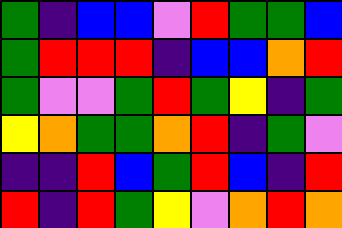[["green", "indigo", "blue", "blue", "violet", "red", "green", "green", "blue"], ["green", "red", "red", "red", "indigo", "blue", "blue", "orange", "red"], ["green", "violet", "violet", "green", "red", "green", "yellow", "indigo", "green"], ["yellow", "orange", "green", "green", "orange", "red", "indigo", "green", "violet"], ["indigo", "indigo", "red", "blue", "green", "red", "blue", "indigo", "red"], ["red", "indigo", "red", "green", "yellow", "violet", "orange", "red", "orange"]]